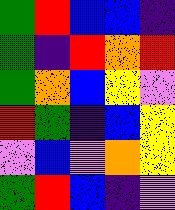[["green", "red", "blue", "blue", "indigo"], ["green", "indigo", "red", "orange", "red"], ["green", "orange", "blue", "yellow", "violet"], ["red", "green", "indigo", "blue", "yellow"], ["violet", "blue", "violet", "orange", "yellow"], ["green", "red", "blue", "indigo", "violet"]]